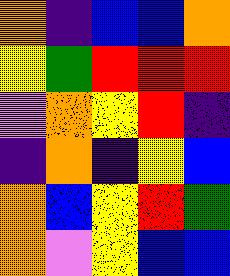[["orange", "indigo", "blue", "blue", "orange"], ["yellow", "green", "red", "red", "red"], ["violet", "orange", "yellow", "red", "indigo"], ["indigo", "orange", "indigo", "yellow", "blue"], ["orange", "blue", "yellow", "red", "green"], ["orange", "violet", "yellow", "blue", "blue"]]